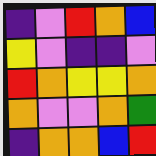[["indigo", "violet", "red", "orange", "blue"], ["yellow", "violet", "indigo", "indigo", "violet"], ["red", "orange", "yellow", "yellow", "orange"], ["orange", "violet", "violet", "orange", "green"], ["indigo", "orange", "orange", "blue", "red"]]